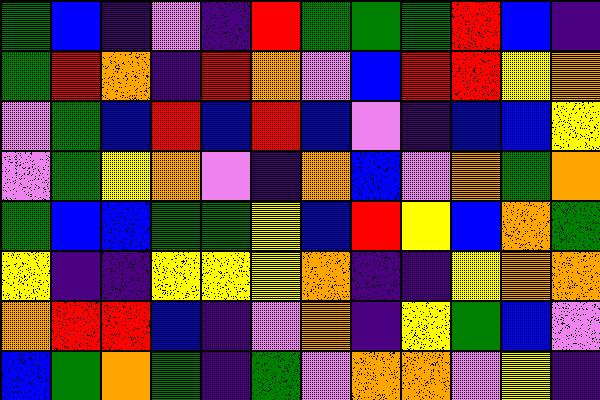[["green", "blue", "indigo", "violet", "indigo", "red", "green", "green", "green", "red", "blue", "indigo"], ["green", "red", "orange", "indigo", "red", "orange", "violet", "blue", "red", "red", "yellow", "orange"], ["violet", "green", "blue", "red", "blue", "red", "blue", "violet", "indigo", "blue", "blue", "yellow"], ["violet", "green", "yellow", "orange", "violet", "indigo", "orange", "blue", "violet", "orange", "green", "orange"], ["green", "blue", "blue", "green", "green", "yellow", "blue", "red", "yellow", "blue", "orange", "green"], ["yellow", "indigo", "indigo", "yellow", "yellow", "yellow", "orange", "indigo", "indigo", "yellow", "orange", "orange"], ["orange", "red", "red", "blue", "indigo", "violet", "orange", "indigo", "yellow", "green", "blue", "violet"], ["blue", "green", "orange", "green", "indigo", "green", "violet", "orange", "orange", "violet", "yellow", "indigo"]]